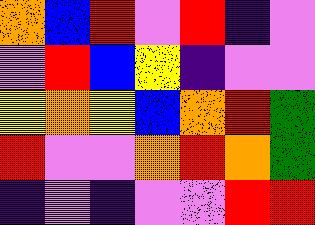[["orange", "blue", "red", "violet", "red", "indigo", "violet"], ["violet", "red", "blue", "yellow", "indigo", "violet", "violet"], ["yellow", "orange", "yellow", "blue", "orange", "red", "green"], ["red", "violet", "violet", "orange", "red", "orange", "green"], ["indigo", "violet", "indigo", "violet", "violet", "red", "red"]]